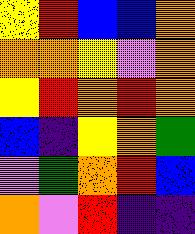[["yellow", "red", "blue", "blue", "orange"], ["orange", "orange", "yellow", "violet", "orange"], ["yellow", "red", "orange", "red", "orange"], ["blue", "indigo", "yellow", "orange", "green"], ["violet", "green", "orange", "red", "blue"], ["orange", "violet", "red", "indigo", "indigo"]]